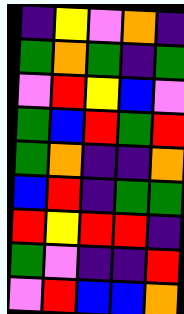[["indigo", "yellow", "violet", "orange", "indigo"], ["green", "orange", "green", "indigo", "green"], ["violet", "red", "yellow", "blue", "violet"], ["green", "blue", "red", "green", "red"], ["green", "orange", "indigo", "indigo", "orange"], ["blue", "red", "indigo", "green", "green"], ["red", "yellow", "red", "red", "indigo"], ["green", "violet", "indigo", "indigo", "red"], ["violet", "red", "blue", "blue", "orange"]]